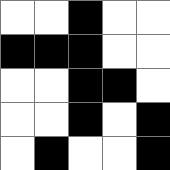[["white", "white", "black", "white", "white"], ["black", "black", "black", "white", "white"], ["white", "white", "black", "black", "white"], ["white", "white", "black", "white", "black"], ["white", "black", "white", "white", "black"]]